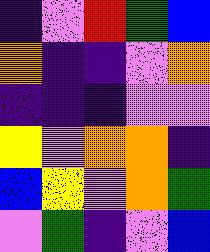[["indigo", "violet", "red", "green", "blue"], ["orange", "indigo", "indigo", "violet", "orange"], ["indigo", "indigo", "indigo", "violet", "violet"], ["yellow", "violet", "orange", "orange", "indigo"], ["blue", "yellow", "violet", "orange", "green"], ["violet", "green", "indigo", "violet", "blue"]]